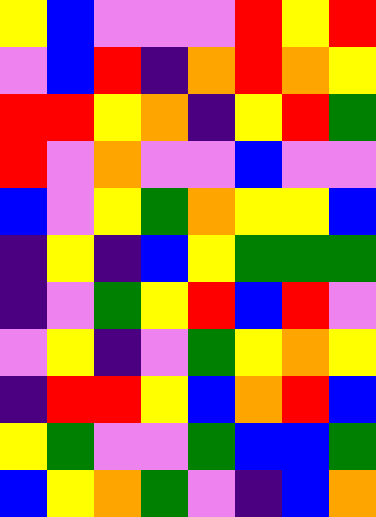[["yellow", "blue", "violet", "violet", "violet", "red", "yellow", "red"], ["violet", "blue", "red", "indigo", "orange", "red", "orange", "yellow"], ["red", "red", "yellow", "orange", "indigo", "yellow", "red", "green"], ["red", "violet", "orange", "violet", "violet", "blue", "violet", "violet"], ["blue", "violet", "yellow", "green", "orange", "yellow", "yellow", "blue"], ["indigo", "yellow", "indigo", "blue", "yellow", "green", "green", "green"], ["indigo", "violet", "green", "yellow", "red", "blue", "red", "violet"], ["violet", "yellow", "indigo", "violet", "green", "yellow", "orange", "yellow"], ["indigo", "red", "red", "yellow", "blue", "orange", "red", "blue"], ["yellow", "green", "violet", "violet", "green", "blue", "blue", "green"], ["blue", "yellow", "orange", "green", "violet", "indigo", "blue", "orange"]]